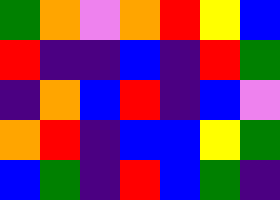[["green", "orange", "violet", "orange", "red", "yellow", "blue"], ["red", "indigo", "indigo", "blue", "indigo", "red", "green"], ["indigo", "orange", "blue", "red", "indigo", "blue", "violet"], ["orange", "red", "indigo", "blue", "blue", "yellow", "green"], ["blue", "green", "indigo", "red", "blue", "green", "indigo"]]